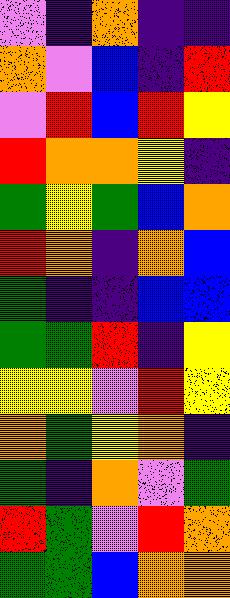[["violet", "indigo", "orange", "indigo", "indigo"], ["orange", "violet", "blue", "indigo", "red"], ["violet", "red", "blue", "red", "yellow"], ["red", "orange", "orange", "yellow", "indigo"], ["green", "yellow", "green", "blue", "orange"], ["red", "orange", "indigo", "orange", "blue"], ["green", "indigo", "indigo", "blue", "blue"], ["green", "green", "red", "indigo", "yellow"], ["yellow", "yellow", "violet", "red", "yellow"], ["orange", "green", "yellow", "orange", "indigo"], ["green", "indigo", "orange", "violet", "green"], ["red", "green", "violet", "red", "orange"], ["green", "green", "blue", "orange", "orange"]]